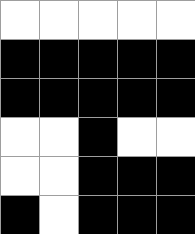[["white", "white", "white", "white", "white"], ["black", "black", "black", "black", "black"], ["black", "black", "black", "black", "black"], ["white", "white", "black", "white", "white"], ["white", "white", "black", "black", "black"], ["black", "white", "black", "black", "black"]]